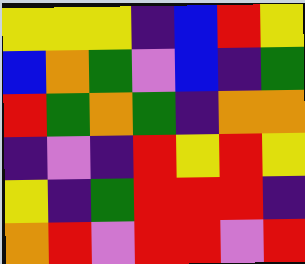[["yellow", "yellow", "yellow", "indigo", "blue", "red", "yellow"], ["blue", "orange", "green", "violet", "blue", "indigo", "green"], ["red", "green", "orange", "green", "indigo", "orange", "orange"], ["indigo", "violet", "indigo", "red", "yellow", "red", "yellow"], ["yellow", "indigo", "green", "red", "red", "red", "indigo"], ["orange", "red", "violet", "red", "red", "violet", "red"]]